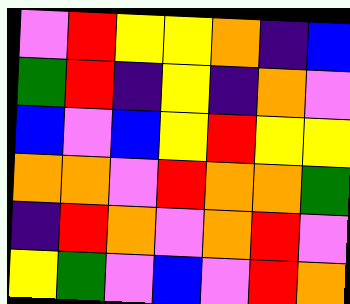[["violet", "red", "yellow", "yellow", "orange", "indigo", "blue"], ["green", "red", "indigo", "yellow", "indigo", "orange", "violet"], ["blue", "violet", "blue", "yellow", "red", "yellow", "yellow"], ["orange", "orange", "violet", "red", "orange", "orange", "green"], ["indigo", "red", "orange", "violet", "orange", "red", "violet"], ["yellow", "green", "violet", "blue", "violet", "red", "orange"]]